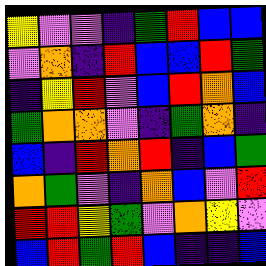[["yellow", "violet", "violet", "indigo", "green", "red", "blue", "blue"], ["violet", "orange", "indigo", "red", "blue", "blue", "red", "green"], ["indigo", "yellow", "red", "violet", "blue", "red", "orange", "blue"], ["green", "orange", "orange", "violet", "indigo", "green", "orange", "indigo"], ["blue", "indigo", "red", "orange", "red", "indigo", "blue", "green"], ["orange", "green", "violet", "indigo", "orange", "blue", "violet", "red"], ["red", "red", "yellow", "green", "violet", "orange", "yellow", "violet"], ["blue", "red", "green", "red", "blue", "indigo", "indigo", "blue"]]